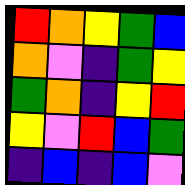[["red", "orange", "yellow", "green", "blue"], ["orange", "violet", "indigo", "green", "yellow"], ["green", "orange", "indigo", "yellow", "red"], ["yellow", "violet", "red", "blue", "green"], ["indigo", "blue", "indigo", "blue", "violet"]]